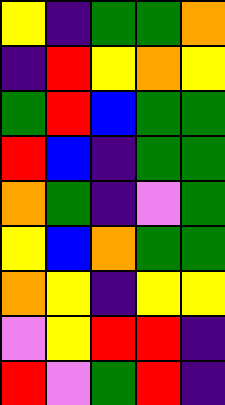[["yellow", "indigo", "green", "green", "orange"], ["indigo", "red", "yellow", "orange", "yellow"], ["green", "red", "blue", "green", "green"], ["red", "blue", "indigo", "green", "green"], ["orange", "green", "indigo", "violet", "green"], ["yellow", "blue", "orange", "green", "green"], ["orange", "yellow", "indigo", "yellow", "yellow"], ["violet", "yellow", "red", "red", "indigo"], ["red", "violet", "green", "red", "indigo"]]